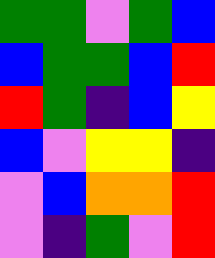[["green", "green", "violet", "green", "blue"], ["blue", "green", "green", "blue", "red"], ["red", "green", "indigo", "blue", "yellow"], ["blue", "violet", "yellow", "yellow", "indigo"], ["violet", "blue", "orange", "orange", "red"], ["violet", "indigo", "green", "violet", "red"]]